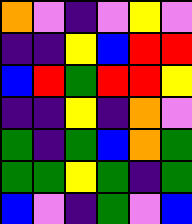[["orange", "violet", "indigo", "violet", "yellow", "violet"], ["indigo", "indigo", "yellow", "blue", "red", "red"], ["blue", "red", "green", "red", "red", "yellow"], ["indigo", "indigo", "yellow", "indigo", "orange", "violet"], ["green", "indigo", "green", "blue", "orange", "green"], ["green", "green", "yellow", "green", "indigo", "green"], ["blue", "violet", "indigo", "green", "violet", "blue"]]